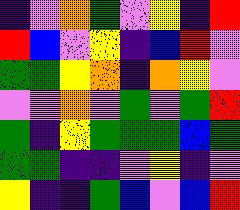[["indigo", "violet", "orange", "green", "violet", "yellow", "indigo", "red"], ["red", "blue", "violet", "yellow", "indigo", "blue", "red", "violet"], ["green", "green", "yellow", "orange", "indigo", "orange", "yellow", "violet"], ["violet", "violet", "orange", "violet", "green", "violet", "green", "red"], ["green", "indigo", "yellow", "green", "green", "green", "blue", "green"], ["green", "green", "indigo", "indigo", "violet", "yellow", "indigo", "violet"], ["yellow", "indigo", "indigo", "green", "blue", "violet", "blue", "red"]]